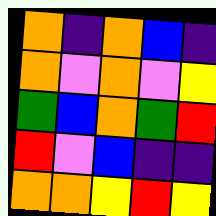[["orange", "indigo", "orange", "blue", "indigo"], ["orange", "violet", "orange", "violet", "yellow"], ["green", "blue", "orange", "green", "red"], ["red", "violet", "blue", "indigo", "indigo"], ["orange", "orange", "yellow", "red", "yellow"]]